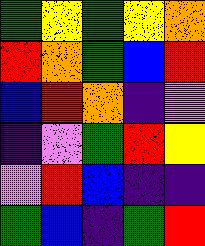[["green", "yellow", "green", "yellow", "orange"], ["red", "orange", "green", "blue", "red"], ["blue", "red", "orange", "indigo", "violet"], ["indigo", "violet", "green", "red", "yellow"], ["violet", "red", "blue", "indigo", "indigo"], ["green", "blue", "indigo", "green", "red"]]